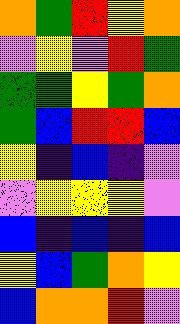[["orange", "green", "red", "yellow", "orange"], ["violet", "yellow", "violet", "red", "green"], ["green", "green", "yellow", "green", "orange"], ["green", "blue", "red", "red", "blue"], ["yellow", "indigo", "blue", "indigo", "violet"], ["violet", "yellow", "yellow", "yellow", "violet"], ["blue", "indigo", "blue", "indigo", "blue"], ["yellow", "blue", "green", "orange", "yellow"], ["blue", "orange", "orange", "red", "violet"]]